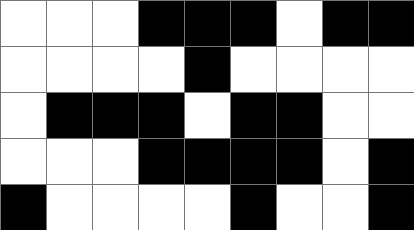[["white", "white", "white", "black", "black", "black", "white", "black", "black"], ["white", "white", "white", "white", "black", "white", "white", "white", "white"], ["white", "black", "black", "black", "white", "black", "black", "white", "white"], ["white", "white", "white", "black", "black", "black", "black", "white", "black"], ["black", "white", "white", "white", "white", "black", "white", "white", "black"]]